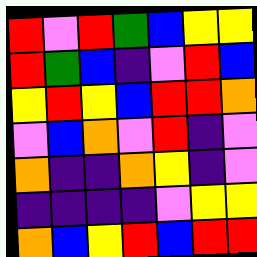[["red", "violet", "red", "green", "blue", "yellow", "yellow"], ["red", "green", "blue", "indigo", "violet", "red", "blue"], ["yellow", "red", "yellow", "blue", "red", "red", "orange"], ["violet", "blue", "orange", "violet", "red", "indigo", "violet"], ["orange", "indigo", "indigo", "orange", "yellow", "indigo", "violet"], ["indigo", "indigo", "indigo", "indigo", "violet", "yellow", "yellow"], ["orange", "blue", "yellow", "red", "blue", "red", "red"]]